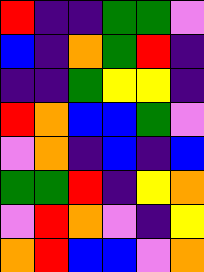[["red", "indigo", "indigo", "green", "green", "violet"], ["blue", "indigo", "orange", "green", "red", "indigo"], ["indigo", "indigo", "green", "yellow", "yellow", "indigo"], ["red", "orange", "blue", "blue", "green", "violet"], ["violet", "orange", "indigo", "blue", "indigo", "blue"], ["green", "green", "red", "indigo", "yellow", "orange"], ["violet", "red", "orange", "violet", "indigo", "yellow"], ["orange", "red", "blue", "blue", "violet", "orange"]]